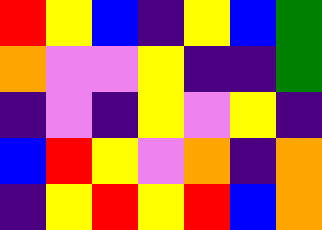[["red", "yellow", "blue", "indigo", "yellow", "blue", "green"], ["orange", "violet", "violet", "yellow", "indigo", "indigo", "green"], ["indigo", "violet", "indigo", "yellow", "violet", "yellow", "indigo"], ["blue", "red", "yellow", "violet", "orange", "indigo", "orange"], ["indigo", "yellow", "red", "yellow", "red", "blue", "orange"]]